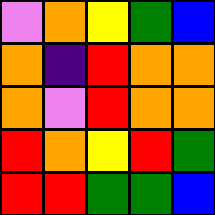[["violet", "orange", "yellow", "green", "blue"], ["orange", "indigo", "red", "orange", "orange"], ["orange", "violet", "red", "orange", "orange"], ["red", "orange", "yellow", "red", "green"], ["red", "red", "green", "green", "blue"]]